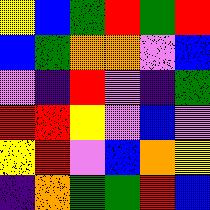[["yellow", "blue", "green", "red", "green", "red"], ["blue", "green", "orange", "orange", "violet", "blue"], ["violet", "indigo", "red", "violet", "indigo", "green"], ["red", "red", "yellow", "violet", "blue", "violet"], ["yellow", "red", "violet", "blue", "orange", "yellow"], ["indigo", "orange", "green", "green", "red", "blue"]]